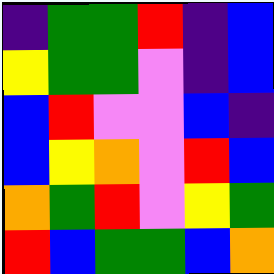[["indigo", "green", "green", "red", "indigo", "blue"], ["yellow", "green", "green", "violet", "indigo", "blue"], ["blue", "red", "violet", "violet", "blue", "indigo"], ["blue", "yellow", "orange", "violet", "red", "blue"], ["orange", "green", "red", "violet", "yellow", "green"], ["red", "blue", "green", "green", "blue", "orange"]]